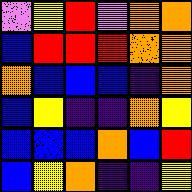[["violet", "yellow", "red", "violet", "orange", "orange"], ["blue", "red", "red", "red", "orange", "orange"], ["orange", "blue", "blue", "blue", "indigo", "orange"], ["blue", "yellow", "indigo", "indigo", "orange", "yellow"], ["blue", "blue", "blue", "orange", "blue", "red"], ["blue", "yellow", "orange", "indigo", "indigo", "yellow"]]